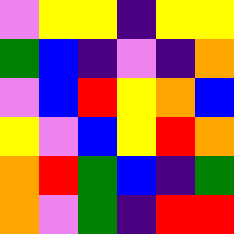[["violet", "yellow", "yellow", "indigo", "yellow", "yellow"], ["green", "blue", "indigo", "violet", "indigo", "orange"], ["violet", "blue", "red", "yellow", "orange", "blue"], ["yellow", "violet", "blue", "yellow", "red", "orange"], ["orange", "red", "green", "blue", "indigo", "green"], ["orange", "violet", "green", "indigo", "red", "red"]]